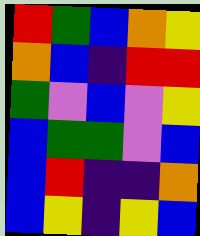[["red", "green", "blue", "orange", "yellow"], ["orange", "blue", "indigo", "red", "red"], ["green", "violet", "blue", "violet", "yellow"], ["blue", "green", "green", "violet", "blue"], ["blue", "red", "indigo", "indigo", "orange"], ["blue", "yellow", "indigo", "yellow", "blue"]]